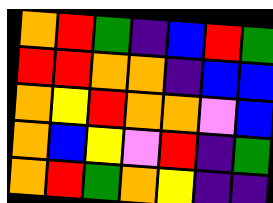[["orange", "red", "green", "indigo", "blue", "red", "green"], ["red", "red", "orange", "orange", "indigo", "blue", "blue"], ["orange", "yellow", "red", "orange", "orange", "violet", "blue"], ["orange", "blue", "yellow", "violet", "red", "indigo", "green"], ["orange", "red", "green", "orange", "yellow", "indigo", "indigo"]]